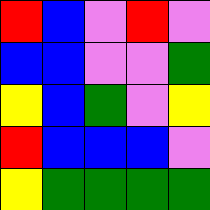[["red", "blue", "violet", "red", "violet"], ["blue", "blue", "violet", "violet", "green"], ["yellow", "blue", "green", "violet", "yellow"], ["red", "blue", "blue", "blue", "violet"], ["yellow", "green", "green", "green", "green"]]